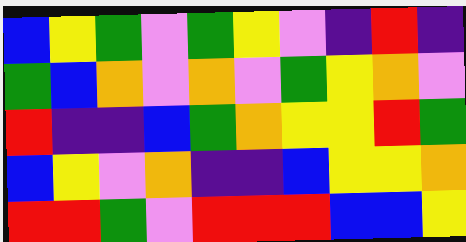[["blue", "yellow", "green", "violet", "green", "yellow", "violet", "indigo", "red", "indigo"], ["green", "blue", "orange", "violet", "orange", "violet", "green", "yellow", "orange", "violet"], ["red", "indigo", "indigo", "blue", "green", "orange", "yellow", "yellow", "red", "green"], ["blue", "yellow", "violet", "orange", "indigo", "indigo", "blue", "yellow", "yellow", "orange"], ["red", "red", "green", "violet", "red", "red", "red", "blue", "blue", "yellow"]]